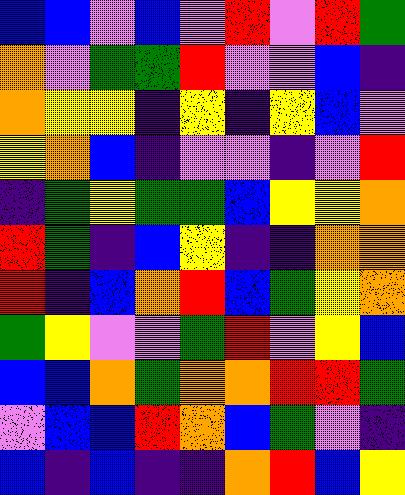[["blue", "blue", "violet", "blue", "violet", "red", "violet", "red", "green"], ["orange", "violet", "green", "green", "red", "violet", "violet", "blue", "indigo"], ["orange", "yellow", "yellow", "indigo", "yellow", "indigo", "yellow", "blue", "violet"], ["yellow", "orange", "blue", "indigo", "violet", "violet", "indigo", "violet", "red"], ["indigo", "green", "yellow", "green", "green", "blue", "yellow", "yellow", "orange"], ["red", "green", "indigo", "blue", "yellow", "indigo", "indigo", "orange", "orange"], ["red", "indigo", "blue", "orange", "red", "blue", "green", "yellow", "orange"], ["green", "yellow", "violet", "violet", "green", "red", "violet", "yellow", "blue"], ["blue", "blue", "orange", "green", "orange", "orange", "red", "red", "green"], ["violet", "blue", "blue", "red", "orange", "blue", "green", "violet", "indigo"], ["blue", "indigo", "blue", "indigo", "indigo", "orange", "red", "blue", "yellow"]]